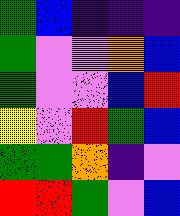[["green", "blue", "indigo", "indigo", "indigo"], ["green", "violet", "violet", "orange", "blue"], ["green", "violet", "violet", "blue", "red"], ["yellow", "violet", "red", "green", "blue"], ["green", "green", "orange", "indigo", "violet"], ["red", "red", "green", "violet", "blue"]]